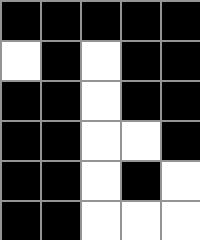[["black", "black", "black", "black", "black"], ["white", "black", "white", "black", "black"], ["black", "black", "white", "black", "black"], ["black", "black", "white", "white", "black"], ["black", "black", "white", "black", "white"], ["black", "black", "white", "white", "white"]]